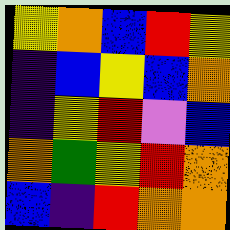[["yellow", "orange", "blue", "red", "yellow"], ["indigo", "blue", "yellow", "blue", "orange"], ["indigo", "yellow", "red", "violet", "blue"], ["orange", "green", "yellow", "red", "orange"], ["blue", "indigo", "red", "orange", "orange"]]